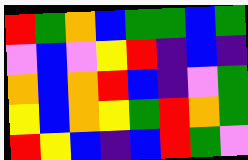[["red", "green", "orange", "blue", "green", "green", "blue", "green"], ["violet", "blue", "violet", "yellow", "red", "indigo", "blue", "indigo"], ["orange", "blue", "orange", "red", "blue", "indigo", "violet", "green"], ["yellow", "blue", "orange", "yellow", "green", "red", "orange", "green"], ["red", "yellow", "blue", "indigo", "blue", "red", "green", "violet"]]